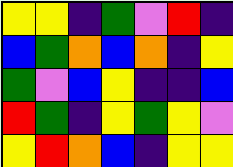[["yellow", "yellow", "indigo", "green", "violet", "red", "indigo"], ["blue", "green", "orange", "blue", "orange", "indigo", "yellow"], ["green", "violet", "blue", "yellow", "indigo", "indigo", "blue"], ["red", "green", "indigo", "yellow", "green", "yellow", "violet"], ["yellow", "red", "orange", "blue", "indigo", "yellow", "yellow"]]